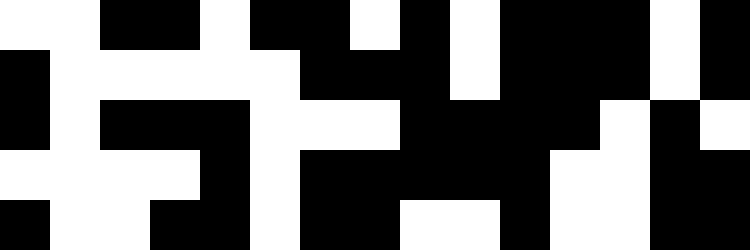[["white", "white", "black", "black", "white", "black", "black", "white", "black", "white", "black", "black", "black", "white", "black"], ["black", "white", "white", "white", "white", "white", "black", "black", "black", "white", "black", "black", "black", "white", "black"], ["black", "white", "black", "black", "black", "white", "white", "white", "black", "black", "black", "black", "white", "black", "white"], ["white", "white", "white", "white", "black", "white", "black", "black", "black", "black", "black", "white", "white", "black", "black"], ["black", "white", "white", "black", "black", "white", "black", "black", "white", "white", "black", "white", "white", "black", "black"]]